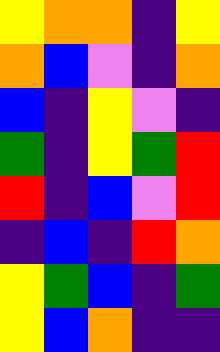[["yellow", "orange", "orange", "indigo", "yellow"], ["orange", "blue", "violet", "indigo", "orange"], ["blue", "indigo", "yellow", "violet", "indigo"], ["green", "indigo", "yellow", "green", "red"], ["red", "indigo", "blue", "violet", "red"], ["indigo", "blue", "indigo", "red", "orange"], ["yellow", "green", "blue", "indigo", "green"], ["yellow", "blue", "orange", "indigo", "indigo"]]